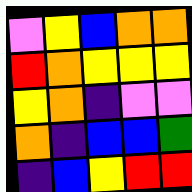[["violet", "yellow", "blue", "orange", "orange"], ["red", "orange", "yellow", "yellow", "yellow"], ["yellow", "orange", "indigo", "violet", "violet"], ["orange", "indigo", "blue", "blue", "green"], ["indigo", "blue", "yellow", "red", "red"]]